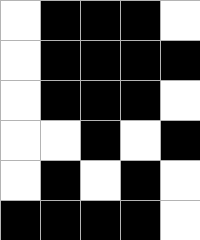[["white", "black", "black", "black", "white"], ["white", "black", "black", "black", "black"], ["white", "black", "black", "black", "white"], ["white", "white", "black", "white", "black"], ["white", "black", "white", "black", "white"], ["black", "black", "black", "black", "white"]]